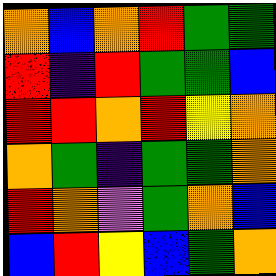[["orange", "blue", "orange", "red", "green", "green"], ["red", "indigo", "red", "green", "green", "blue"], ["red", "red", "orange", "red", "yellow", "orange"], ["orange", "green", "indigo", "green", "green", "orange"], ["red", "orange", "violet", "green", "orange", "blue"], ["blue", "red", "yellow", "blue", "green", "orange"]]